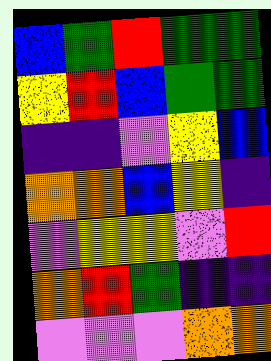[["blue", "green", "red", "green", "green"], ["yellow", "red", "blue", "green", "green"], ["indigo", "indigo", "violet", "yellow", "blue"], ["orange", "orange", "blue", "yellow", "indigo"], ["violet", "yellow", "yellow", "violet", "red"], ["orange", "red", "green", "indigo", "indigo"], ["violet", "violet", "violet", "orange", "orange"]]